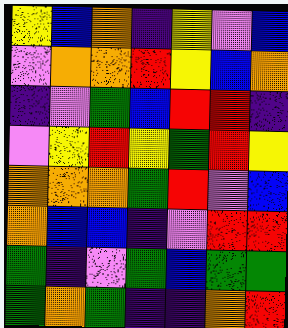[["yellow", "blue", "orange", "indigo", "yellow", "violet", "blue"], ["violet", "orange", "orange", "red", "yellow", "blue", "orange"], ["indigo", "violet", "green", "blue", "red", "red", "indigo"], ["violet", "yellow", "red", "yellow", "green", "red", "yellow"], ["orange", "orange", "orange", "green", "red", "violet", "blue"], ["orange", "blue", "blue", "indigo", "violet", "red", "red"], ["green", "indigo", "violet", "green", "blue", "green", "green"], ["green", "orange", "green", "indigo", "indigo", "orange", "red"]]